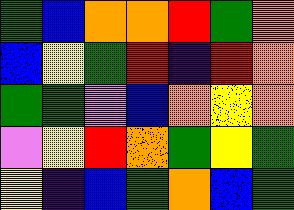[["green", "blue", "orange", "orange", "red", "green", "orange"], ["blue", "yellow", "green", "red", "indigo", "red", "orange"], ["green", "green", "violet", "blue", "orange", "yellow", "orange"], ["violet", "yellow", "red", "orange", "green", "yellow", "green"], ["yellow", "indigo", "blue", "green", "orange", "blue", "green"]]